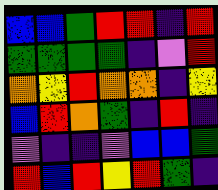[["blue", "blue", "green", "red", "red", "indigo", "red"], ["green", "green", "green", "green", "indigo", "violet", "red"], ["orange", "yellow", "red", "orange", "orange", "indigo", "yellow"], ["blue", "red", "orange", "green", "indigo", "red", "indigo"], ["violet", "indigo", "indigo", "violet", "blue", "blue", "green"], ["red", "blue", "red", "yellow", "red", "green", "indigo"]]